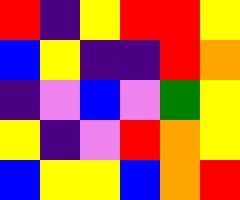[["red", "indigo", "yellow", "red", "red", "yellow"], ["blue", "yellow", "indigo", "indigo", "red", "orange"], ["indigo", "violet", "blue", "violet", "green", "yellow"], ["yellow", "indigo", "violet", "red", "orange", "yellow"], ["blue", "yellow", "yellow", "blue", "orange", "red"]]